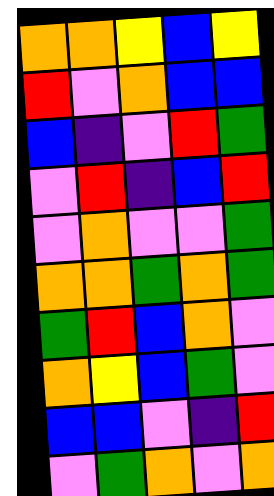[["orange", "orange", "yellow", "blue", "yellow"], ["red", "violet", "orange", "blue", "blue"], ["blue", "indigo", "violet", "red", "green"], ["violet", "red", "indigo", "blue", "red"], ["violet", "orange", "violet", "violet", "green"], ["orange", "orange", "green", "orange", "green"], ["green", "red", "blue", "orange", "violet"], ["orange", "yellow", "blue", "green", "violet"], ["blue", "blue", "violet", "indigo", "red"], ["violet", "green", "orange", "violet", "orange"]]